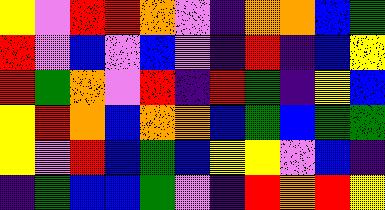[["yellow", "violet", "red", "red", "orange", "violet", "indigo", "orange", "orange", "blue", "green"], ["red", "violet", "blue", "violet", "blue", "violet", "indigo", "red", "indigo", "blue", "yellow"], ["red", "green", "orange", "violet", "red", "indigo", "red", "green", "indigo", "yellow", "blue"], ["yellow", "red", "orange", "blue", "orange", "orange", "blue", "green", "blue", "green", "green"], ["yellow", "violet", "red", "blue", "green", "blue", "yellow", "yellow", "violet", "blue", "indigo"], ["indigo", "green", "blue", "blue", "green", "violet", "indigo", "red", "orange", "red", "yellow"]]